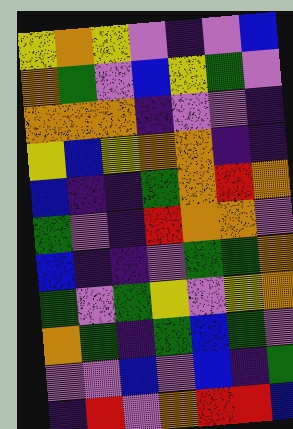[["yellow", "orange", "yellow", "violet", "indigo", "violet", "blue"], ["orange", "green", "violet", "blue", "yellow", "green", "violet"], ["orange", "orange", "orange", "indigo", "violet", "violet", "indigo"], ["yellow", "blue", "yellow", "orange", "orange", "indigo", "indigo"], ["blue", "indigo", "indigo", "green", "orange", "red", "orange"], ["green", "violet", "indigo", "red", "orange", "orange", "violet"], ["blue", "indigo", "indigo", "violet", "green", "green", "orange"], ["green", "violet", "green", "yellow", "violet", "yellow", "orange"], ["orange", "green", "indigo", "green", "blue", "green", "violet"], ["violet", "violet", "blue", "violet", "blue", "indigo", "green"], ["indigo", "red", "violet", "orange", "red", "red", "blue"]]